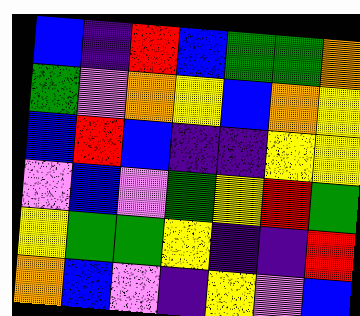[["blue", "indigo", "red", "blue", "green", "green", "orange"], ["green", "violet", "orange", "yellow", "blue", "orange", "yellow"], ["blue", "red", "blue", "indigo", "indigo", "yellow", "yellow"], ["violet", "blue", "violet", "green", "yellow", "red", "green"], ["yellow", "green", "green", "yellow", "indigo", "indigo", "red"], ["orange", "blue", "violet", "indigo", "yellow", "violet", "blue"]]